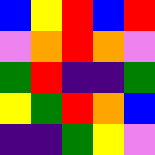[["blue", "yellow", "red", "blue", "red"], ["violet", "orange", "red", "orange", "violet"], ["green", "red", "indigo", "indigo", "green"], ["yellow", "green", "red", "orange", "blue"], ["indigo", "indigo", "green", "yellow", "violet"]]